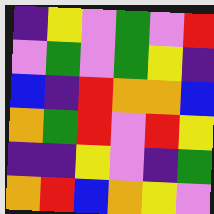[["indigo", "yellow", "violet", "green", "violet", "red"], ["violet", "green", "violet", "green", "yellow", "indigo"], ["blue", "indigo", "red", "orange", "orange", "blue"], ["orange", "green", "red", "violet", "red", "yellow"], ["indigo", "indigo", "yellow", "violet", "indigo", "green"], ["orange", "red", "blue", "orange", "yellow", "violet"]]